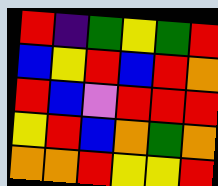[["red", "indigo", "green", "yellow", "green", "red"], ["blue", "yellow", "red", "blue", "red", "orange"], ["red", "blue", "violet", "red", "red", "red"], ["yellow", "red", "blue", "orange", "green", "orange"], ["orange", "orange", "red", "yellow", "yellow", "red"]]